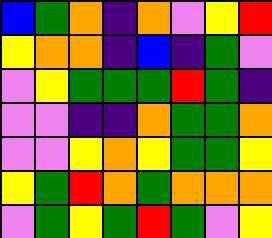[["blue", "green", "orange", "indigo", "orange", "violet", "yellow", "red"], ["yellow", "orange", "orange", "indigo", "blue", "indigo", "green", "violet"], ["violet", "yellow", "green", "green", "green", "red", "green", "indigo"], ["violet", "violet", "indigo", "indigo", "orange", "green", "green", "orange"], ["violet", "violet", "yellow", "orange", "yellow", "green", "green", "yellow"], ["yellow", "green", "red", "orange", "green", "orange", "orange", "orange"], ["violet", "green", "yellow", "green", "red", "green", "violet", "yellow"]]